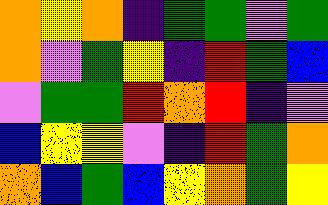[["orange", "yellow", "orange", "indigo", "green", "green", "violet", "green"], ["orange", "violet", "green", "yellow", "indigo", "red", "green", "blue"], ["violet", "green", "green", "red", "orange", "red", "indigo", "violet"], ["blue", "yellow", "yellow", "violet", "indigo", "red", "green", "orange"], ["orange", "blue", "green", "blue", "yellow", "orange", "green", "yellow"]]